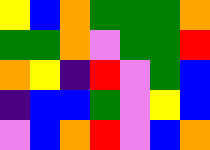[["yellow", "blue", "orange", "green", "green", "green", "orange"], ["green", "green", "orange", "violet", "green", "green", "red"], ["orange", "yellow", "indigo", "red", "violet", "green", "blue"], ["indigo", "blue", "blue", "green", "violet", "yellow", "blue"], ["violet", "blue", "orange", "red", "violet", "blue", "orange"]]